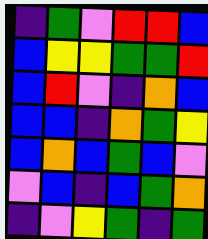[["indigo", "green", "violet", "red", "red", "blue"], ["blue", "yellow", "yellow", "green", "green", "red"], ["blue", "red", "violet", "indigo", "orange", "blue"], ["blue", "blue", "indigo", "orange", "green", "yellow"], ["blue", "orange", "blue", "green", "blue", "violet"], ["violet", "blue", "indigo", "blue", "green", "orange"], ["indigo", "violet", "yellow", "green", "indigo", "green"]]